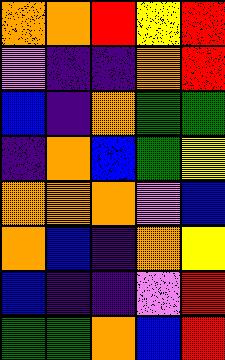[["orange", "orange", "red", "yellow", "red"], ["violet", "indigo", "indigo", "orange", "red"], ["blue", "indigo", "orange", "green", "green"], ["indigo", "orange", "blue", "green", "yellow"], ["orange", "orange", "orange", "violet", "blue"], ["orange", "blue", "indigo", "orange", "yellow"], ["blue", "indigo", "indigo", "violet", "red"], ["green", "green", "orange", "blue", "red"]]